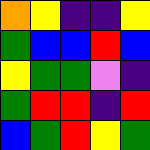[["orange", "yellow", "indigo", "indigo", "yellow"], ["green", "blue", "blue", "red", "blue"], ["yellow", "green", "green", "violet", "indigo"], ["green", "red", "red", "indigo", "red"], ["blue", "green", "red", "yellow", "green"]]